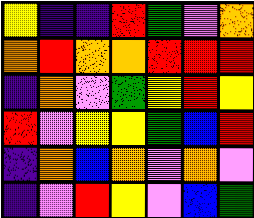[["yellow", "indigo", "indigo", "red", "green", "violet", "orange"], ["orange", "red", "orange", "orange", "red", "red", "red"], ["indigo", "orange", "violet", "green", "yellow", "red", "yellow"], ["red", "violet", "yellow", "yellow", "green", "blue", "red"], ["indigo", "orange", "blue", "orange", "violet", "orange", "violet"], ["indigo", "violet", "red", "yellow", "violet", "blue", "green"]]